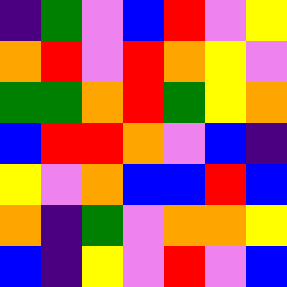[["indigo", "green", "violet", "blue", "red", "violet", "yellow"], ["orange", "red", "violet", "red", "orange", "yellow", "violet"], ["green", "green", "orange", "red", "green", "yellow", "orange"], ["blue", "red", "red", "orange", "violet", "blue", "indigo"], ["yellow", "violet", "orange", "blue", "blue", "red", "blue"], ["orange", "indigo", "green", "violet", "orange", "orange", "yellow"], ["blue", "indigo", "yellow", "violet", "red", "violet", "blue"]]